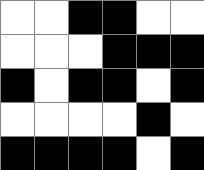[["white", "white", "black", "black", "white", "white"], ["white", "white", "white", "black", "black", "black"], ["black", "white", "black", "black", "white", "black"], ["white", "white", "white", "white", "black", "white"], ["black", "black", "black", "black", "white", "black"]]